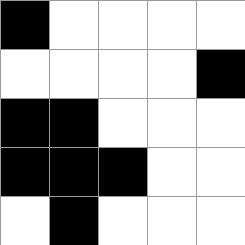[["black", "white", "white", "white", "white"], ["white", "white", "white", "white", "black"], ["black", "black", "white", "white", "white"], ["black", "black", "black", "white", "white"], ["white", "black", "white", "white", "white"]]